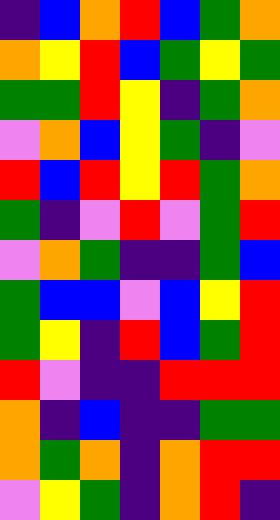[["indigo", "blue", "orange", "red", "blue", "green", "orange"], ["orange", "yellow", "red", "blue", "green", "yellow", "green"], ["green", "green", "red", "yellow", "indigo", "green", "orange"], ["violet", "orange", "blue", "yellow", "green", "indigo", "violet"], ["red", "blue", "red", "yellow", "red", "green", "orange"], ["green", "indigo", "violet", "red", "violet", "green", "red"], ["violet", "orange", "green", "indigo", "indigo", "green", "blue"], ["green", "blue", "blue", "violet", "blue", "yellow", "red"], ["green", "yellow", "indigo", "red", "blue", "green", "red"], ["red", "violet", "indigo", "indigo", "red", "red", "red"], ["orange", "indigo", "blue", "indigo", "indigo", "green", "green"], ["orange", "green", "orange", "indigo", "orange", "red", "red"], ["violet", "yellow", "green", "indigo", "orange", "red", "indigo"]]